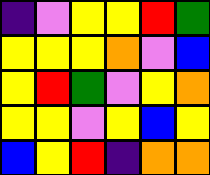[["indigo", "violet", "yellow", "yellow", "red", "green"], ["yellow", "yellow", "yellow", "orange", "violet", "blue"], ["yellow", "red", "green", "violet", "yellow", "orange"], ["yellow", "yellow", "violet", "yellow", "blue", "yellow"], ["blue", "yellow", "red", "indigo", "orange", "orange"]]